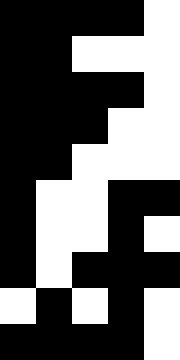[["black", "black", "black", "black", "white"], ["black", "black", "white", "white", "white"], ["black", "black", "black", "black", "white"], ["black", "black", "black", "white", "white"], ["black", "black", "white", "white", "white"], ["black", "white", "white", "black", "black"], ["black", "white", "white", "black", "white"], ["black", "white", "black", "black", "black"], ["white", "black", "white", "black", "white"], ["black", "black", "black", "black", "white"]]